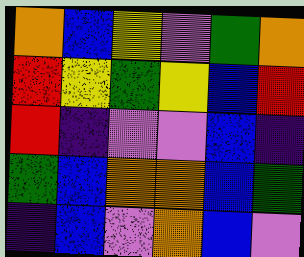[["orange", "blue", "yellow", "violet", "green", "orange"], ["red", "yellow", "green", "yellow", "blue", "red"], ["red", "indigo", "violet", "violet", "blue", "indigo"], ["green", "blue", "orange", "orange", "blue", "green"], ["indigo", "blue", "violet", "orange", "blue", "violet"]]